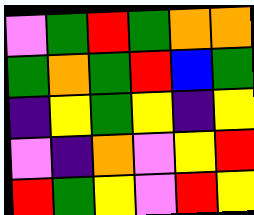[["violet", "green", "red", "green", "orange", "orange"], ["green", "orange", "green", "red", "blue", "green"], ["indigo", "yellow", "green", "yellow", "indigo", "yellow"], ["violet", "indigo", "orange", "violet", "yellow", "red"], ["red", "green", "yellow", "violet", "red", "yellow"]]